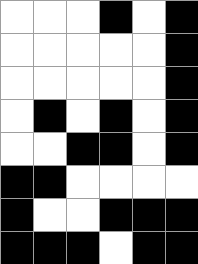[["white", "white", "white", "black", "white", "black"], ["white", "white", "white", "white", "white", "black"], ["white", "white", "white", "white", "white", "black"], ["white", "black", "white", "black", "white", "black"], ["white", "white", "black", "black", "white", "black"], ["black", "black", "white", "white", "white", "white"], ["black", "white", "white", "black", "black", "black"], ["black", "black", "black", "white", "black", "black"]]